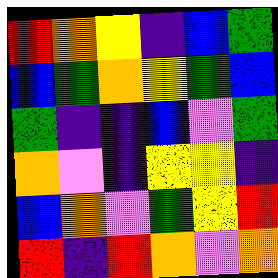[["red", "orange", "yellow", "indigo", "blue", "green"], ["blue", "green", "orange", "yellow", "green", "blue"], ["green", "indigo", "indigo", "blue", "violet", "green"], ["orange", "violet", "indigo", "yellow", "yellow", "indigo"], ["blue", "orange", "violet", "green", "yellow", "red"], ["red", "indigo", "red", "orange", "violet", "orange"]]